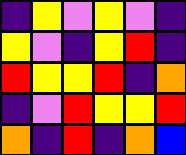[["indigo", "yellow", "violet", "yellow", "violet", "indigo"], ["yellow", "violet", "indigo", "yellow", "red", "indigo"], ["red", "yellow", "yellow", "red", "indigo", "orange"], ["indigo", "violet", "red", "yellow", "yellow", "red"], ["orange", "indigo", "red", "indigo", "orange", "blue"]]